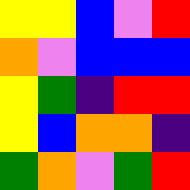[["yellow", "yellow", "blue", "violet", "red"], ["orange", "violet", "blue", "blue", "blue"], ["yellow", "green", "indigo", "red", "red"], ["yellow", "blue", "orange", "orange", "indigo"], ["green", "orange", "violet", "green", "red"]]